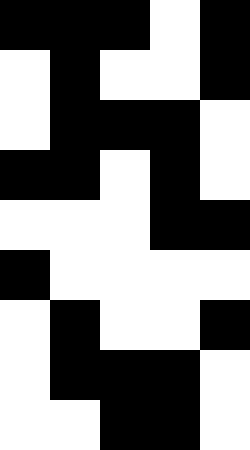[["black", "black", "black", "white", "black"], ["white", "black", "white", "white", "black"], ["white", "black", "black", "black", "white"], ["black", "black", "white", "black", "white"], ["white", "white", "white", "black", "black"], ["black", "white", "white", "white", "white"], ["white", "black", "white", "white", "black"], ["white", "black", "black", "black", "white"], ["white", "white", "black", "black", "white"]]